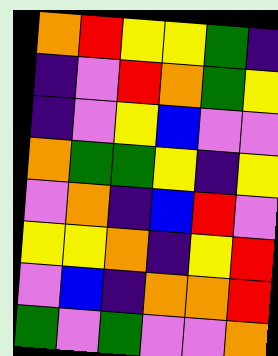[["orange", "red", "yellow", "yellow", "green", "indigo"], ["indigo", "violet", "red", "orange", "green", "yellow"], ["indigo", "violet", "yellow", "blue", "violet", "violet"], ["orange", "green", "green", "yellow", "indigo", "yellow"], ["violet", "orange", "indigo", "blue", "red", "violet"], ["yellow", "yellow", "orange", "indigo", "yellow", "red"], ["violet", "blue", "indigo", "orange", "orange", "red"], ["green", "violet", "green", "violet", "violet", "orange"]]